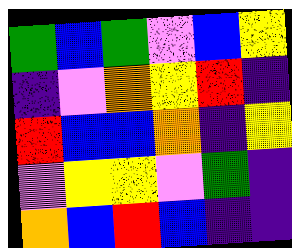[["green", "blue", "green", "violet", "blue", "yellow"], ["indigo", "violet", "orange", "yellow", "red", "indigo"], ["red", "blue", "blue", "orange", "indigo", "yellow"], ["violet", "yellow", "yellow", "violet", "green", "indigo"], ["orange", "blue", "red", "blue", "indigo", "indigo"]]